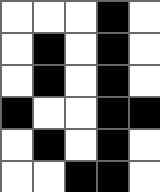[["white", "white", "white", "black", "white"], ["white", "black", "white", "black", "white"], ["white", "black", "white", "black", "white"], ["black", "white", "white", "black", "black"], ["white", "black", "white", "black", "white"], ["white", "white", "black", "black", "white"]]